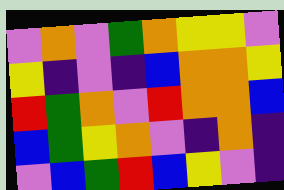[["violet", "orange", "violet", "green", "orange", "yellow", "yellow", "violet"], ["yellow", "indigo", "violet", "indigo", "blue", "orange", "orange", "yellow"], ["red", "green", "orange", "violet", "red", "orange", "orange", "blue"], ["blue", "green", "yellow", "orange", "violet", "indigo", "orange", "indigo"], ["violet", "blue", "green", "red", "blue", "yellow", "violet", "indigo"]]